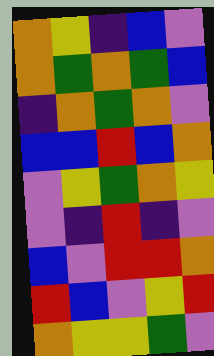[["orange", "yellow", "indigo", "blue", "violet"], ["orange", "green", "orange", "green", "blue"], ["indigo", "orange", "green", "orange", "violet"], ["blue", "blue", "red", "blue", "orange"], ["violet", "yellow", "green", "orange", "yellow"], ["violet", "indigo", "red", "indigo", "violet"], ["blue", "violet", "red", "red", "orange"], ["red", "blue", "violet", "yellow", "red"], ["orange", "yellow", "yellow", "green", "violet"]]